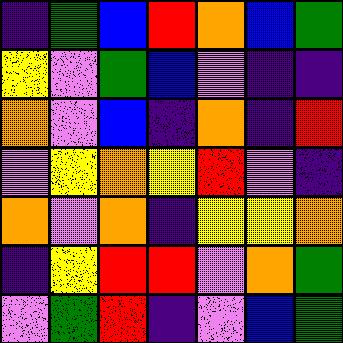[["indigo", "green", "blue", "red", "orange", "blue", "green"], ["yellow", "violet", "green", "blue", "violet", "indigo", "indigo"], ["orange", "violet", "blue", "indigo", "orange", "indigo", "red"], ["violet", "yellow", "orange", "yellow", "red", "violet", "indigo"], ["orange", "violet", "orange", "indigo", "yellow", "yellow", "orange"], ["indigo", "yellow", "red", "red", "violet", "orange", "green"], ["violet", "green", "red", "indigo", "violet", "blue", "green"]]